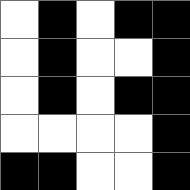[["white", "black", "white", "black", "black"], ["white", "black", "white", "white", "black"], ["white", "black", "white", "black", "black"], ["white", "white", "white", "white", "black"], ["black", "black", "white", "white", "black"]]